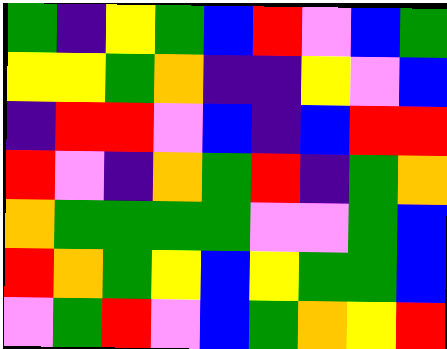[["green", "indigo", "yellow", "green", "blue", "red", "violet", "blue", "green"], ["yellow", "yellow", "green", "orange", "indigo", "indigo", "yellow", "violet", "blue"], ["indigo", "red", "red", "violet", "blue", "indigo", "blue", "red", "red"], ["red", "violet", "indigo", "orange", "green", "red", "indigo", "green", "orange"], ["orange", "green", "green", "green", "green", "violet", "violet", "green", "blue"], ["red", "orange", "green", "yellow", "blue", "yellow", "green", "green", "blue"], ["violet", "green", "red", "violet", "blue", "green", "orange", "yellow", "red"]]